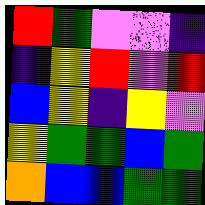[["red", "green", "violet", "violet", "indigo"], ["indigo", "yellow", "red", "violet", "red"], ["blue", "yellow", "indigo", "yellow", "violet"], ["yellow", "green", "green", "blue", "green"], ["orange", "blue", "blue", "green", "green"]]